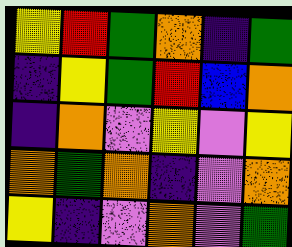[["yellow", "red", "green", "orange", "indigo", "green"], ["indigo", "yellow", "green", "red", "blue", "orange"], ["indigo", "orange", "violet", "yellow", "violet", "yellow"], ["orange", "green", "orange", "indigo", "violet", "orange"], ["yellow", "indigo", "violet", "orange", "violet", "green"]]